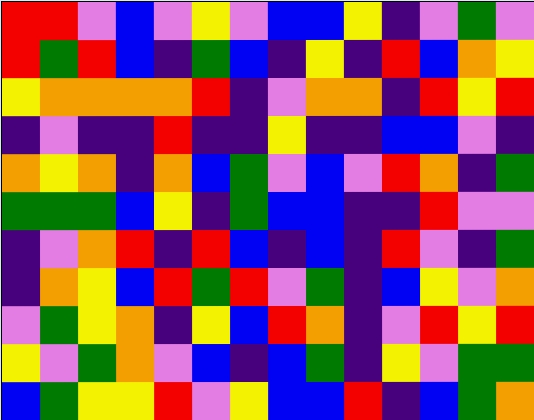[["red", "red", "violet", "blue", "violet", "yellow", "violet", "blue", "blue", "yellow", "indigo", "violet", "green", "violet"], ["red", "green", "red", "blue", "indigo", "green", "blue", "indigo", "yellow", "indigo", "red", "blue", "orange", "yellow"], ["yellow", "orange", "orange", "orange", "orange", "red", "indigo", "violet", "orange", "orange", "indigo", "red", "yellow", "red"], ["indigo", "violet", "indigo", "indigo", "red", "indigo", "indigo", "yellow", "indigo", "indigo", "blue", "blue", "violet", "indigo"], ["orange", "yellow", "orange", "indigo", "orange", "blue", "green", "violet", "blue", "violet", "red", "orange", "indigo", "green"], ["green", "green", "green", "blue", "yellow", "indigo", "green", "blue", "blue", "indigo", "indigo", "red", "violet", "violet"], ["indigo", "violet", "orange", "red", "indigo", "red", "blue", "indigo", "blue", "indigo", "red", "violet", "indigo", "green"], ["indigo", "orange", "yellow", "blue", "red", "green", "red", "violet", "green", "indigo", "blue", "yellow", "violet", "orange"], ["violet", "green", "yellow", "orange", "indigo", "yellow", "blue", "red", "orange", "indigo", "violet", "red", "yellow", "red"], ["yellow", "violet", "green", "orange", "violet", "blue", "indigo", "blue", "green", "indigo", "yellow", "violet", "green", "green"], ["blue", "green", "yellow", "yellow", "red", "violet", "yellow", "blue", "blue", "red", "indigo", "blue", "green", "orange"]]